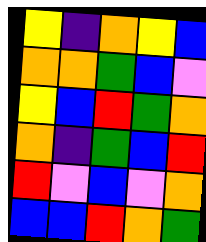[["yellow", "indigo", "orange", "yellow", "blue"], ["orange", "orange", "green", "blue", "violet"], ["yellow", "blue", "red", "green", "orange"], ["orange", "indigo", "green", "blue", "red"], ["red", "violet", "blue", "violet", "orange"], ["blue", "blue", "red", "orange", "green"]]